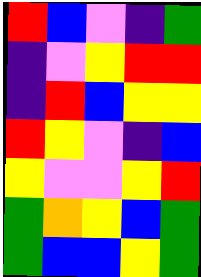[["red", "blue", "violet", "indigo", "green"], ["indigo", "violet", "yellow", "red", "red"], ["indigo", "red", "blue", "yellow", "yellow"], ["red", "yellow", "violet", "indigo", "blue"], ["yellow", "violet", "violet", "yellow", "red"], ["green", "orange", "yellow", "blue", "green"], ["green", "blue", "blue", "yellow", "green"]]